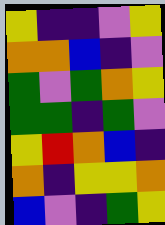[["yellow", "indigo", "indigo", "violet", "yellow"], ["orange", "orange", "blue", "indigo", "violet"], ["green", "violet", "green", "orange", "yellow"], ["green", "green", "indigo", "green", "violet"], ["yellow", "red", "orange", "blue", "indigo"], ["orange", "indigo", "yellow", "yellow", "orange"], ["blue", "violet", "indigo", "green", "yellow"]]